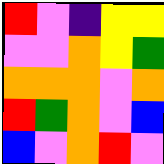[["red", "violet", "indigo", "yellow", "yellow"], ["violet", "violet", "orange", "yellow", "green"], ["orange", "orange", "orange", "violet", "orange"], ["red", "green", "orange", "violet", "blue"], ["blue", "violet", "orange", "red", "violet"]]